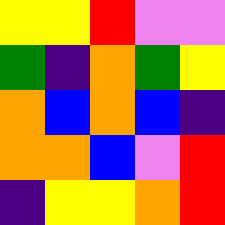[["yellow", "yellow", "red", "violet", "violet"], ["green", "indigo", "orange", "green", "yellow"], ["orange", "blue", "orange", "blue", "indigo"], ["orange", "orange", "blue", "violet", "red"], ["indigo", "yellow", "yellow", "orange", "red"]]